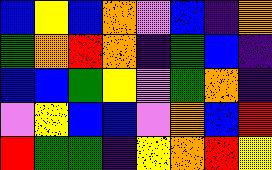[["blue", "yellow", "blue", "orange", "violet", "blue", "indigo", "orange"], ["green", "orange", "red", "orange", "indigo", "green", "blue", "indigo"], ["blue", "blue", "green", "yellow", "violet", "green", "orange", "indigo"], ["violet", "yellow", "blue", "blue", "violet", "orange", "blue", "red"], ["red", "green", "green", "indigo", "yellow", "orange", "red", "yellow"]]